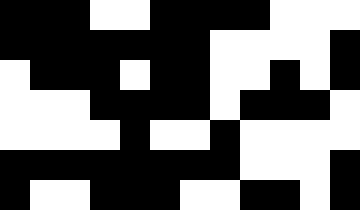[["black", "black", "black", "white", "white", "black", "black", "black", "black", "white", "white", "white"], ["black", "black", "black", "black", "black", "black", "black", "white", "white", "white", "white", "black"], ["white", "black", "black", "black", "white", "black", "black", "white", "white", "black", "white", "black"], ["white", "white", "white", "black", "black", "black", "black", "white", "black", "black", "black", "white"], ["white", "white", "white", "white", "black", "white", "white", "black", "white", "white", "white", "white"], ["black", "black", "black", "black", "black", "black", "black", "black", "white", "white", "white", "black"], ["black", "white", "white", "black", "black", "black", "white", "white", "black", "black", "white", "black"]]